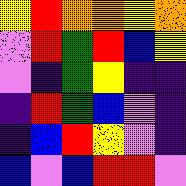[["yellow", "red", "orange", "orange", "yellow", "orange"], ["violet", "red", "green", "red", "blue", "yellow"], ["violet", "indigo", "green", "yellow", "indigo", "indigo"], ["indigo", "red", "green", "blue", "violet", "indigo"], ["indigo", "blue", "red", "yellow", "violet", "indigo"], ["blue", "violet", "blue", "red", "red", "violet"]]